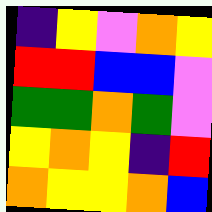[["indigo", "yellow", "violet", "orange", "yellow"], ["red", "red", "blue", "blue", "violet"], ["green", "green", "orange", "green", "violet"], ["yellow", "orange", "yellow", "indigo", "red"], ["orange", "yellow", "yellow", "orange", "blue"]]